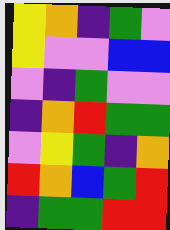[["yellow", "orange", "indigo", "green", "violet"], ["yellow", "violet", "violet", "blue", "blue"], ["violet", "indigo", "green", "violet", "violet"], ["indigo", "orange", "red", "green", "green"], ["violet", "yellow", "green", "indigo", "orange"], ["red", "orange", "blue", "green", "red"], ["indigo", "green", "green", "red", "red"]]